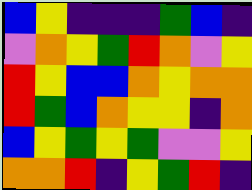[["blue", "yellow", "indigo", "indigo", "indigo", "green", "blue", "indigo"], ["violet", "orange", "yellow", "green", "red", "orange", "violet", "yellow"], ["red", "yellow", "blue", "blue", "orange", "yellow", "orange", "orange"], ["red", "green", "blue", "orange", "yellow", "yellow", "indigo", "orange"], ["blue", "yellow", "green", "yellow", "green", "violet", "violet", "yellow"], ["orange", "orange", "red", "indigo", "yellow", "green", "red", "indigo"]]